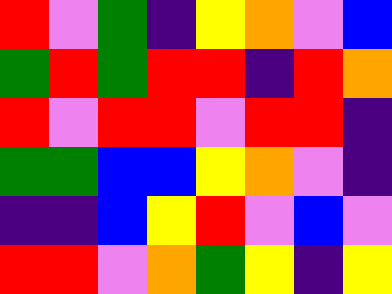[["red", "violet", "green", "indigo", "yellow", "orange", "violet", "blue"], ["green", "red", "green", "red", "red", "indigo", "red", "orange"], ["red", "violet", "red", "red", "violet", "red", "red", "indigo"], ["green", "green", "blue", "blue", "yellow", "orange", "violet", "indigo"], ["indigo", "indigo", "blue", "yellow", "red", "violet", "blue", "violet"], ["red", "red", "violet", "orange", "green", "yellow", "indigo", "yellow"]]